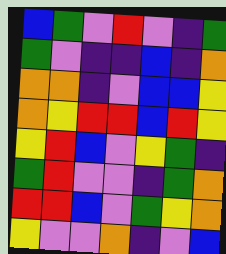[["blue", "green", "violet", "red", "violet", "indigo", "green"], ["green", "violet", "indigo", "indigo", "blue", "indigo", "orange"], ["orange", "orange", "indigo", "violet", "blue", "blue", "yellow"], ["orange", "yellow", "red", "red", "blue", "red", "yellow"], ["yellow", "red", "blue", "violet", "yellow", "green", "indigo"], ["green", "red", "violet", "violet", "indigo", "green", "orange"], ["red", "red", "blue", "violet", "green", "yellow", "orange"], ["yellow", "violet", "violet", "orange", "indigo", "violet", "blue"]]